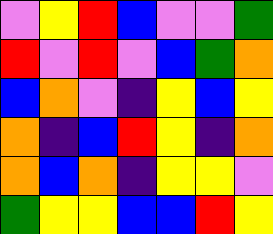[["violet", "yellow", "red", "blue", "violet", "violet", "green"], ["red", "violet", "red", "violet", "blue", "green", "orange"], ["blue", "orange", "violet", "indigo", "yellow", "blue", "yellow"], ["orange", "indigo", "blue", "red", "yellow", "indigo", "orange"], ["orange", "blue", "orange", "indigo", "yellow", "yellow", "violet"], ["green", "yellow", "yellow", "blue", "blue", "red", "yellow"]]